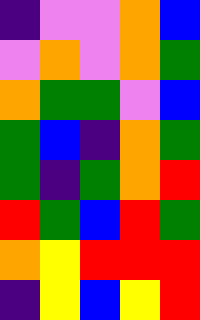[["indigo", "violet", "violet", "orange", "blue"], ["violet", "orange", "violet", "orange", "green"], ["orange", "green", "green", "violet", "blue"], ["green", "blue", "indigo", "orange", "green"], ["green", "indigo", "green", "orange", "red"], ["red", "green", "blue", "red", "green"], ["orange", "yellow", "red", "red", "red"], ["indigo", "yellow", "blue", "yellow", "red"]]